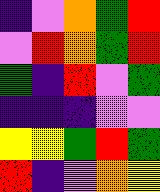[["indigo", "violet", "orange", "green", "red"], ["violet", "red", "orange", "green", "red"], ["green", "indigo", "red", "violet", "green"], ["indigo", "indigo", "indigo", "violet", "violet"], ["yellow", "yellow", "green", "red", "green"], ["red", "indigo", "violet", "orange", "yellow"]]